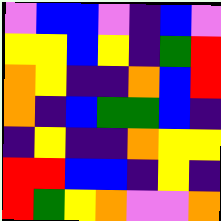[["violet", "blue", "blue", "violet", "indigo", "blue", "violet"], ["yellow", "yellow", "blue", "yellow", "indigo", "green", "red"], ["orange", "yellow", "indigo", "indigo", "orange", "blue", "red"], ["orange", "indigo", "blue", "green", "green", "blue", "indigo"], ["indigo", "yellow", "indigo", "indigo", "orange", "yellow", "yellow"], ["red", "red", "blue", "blue", "indigo", "yellow", "indigo"], ["red", "green", "yellow", "orange", "violet", "violet", "orange"]]